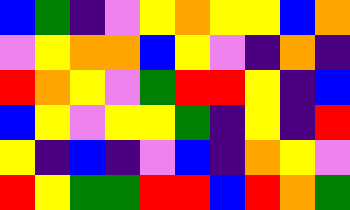[["blue", "green", "indigo", "violet", "yellow", "orange", "yellow", "yellow", "blue", "orange"], ["violet", "yellow", "orange", "orange", "blue", "yellow", "violet", "indigo", "orange", "indigo"], ["red", "orange", "yellow", "violet", "green", "red", "red", "yellow", "indigo", "blue"], ["blue", "yellow", "violet", "yellow", "yellow", "green", "indigo", "yellow", "indigo", "red"], ["yellow", "indigo", "blue", "indigo", "violet", "blue", "indigo", "orange", "yellow", "violet"], ["red", "yellow", "green", "green", "red", "red", "blue", "red", "orange", "green"]]